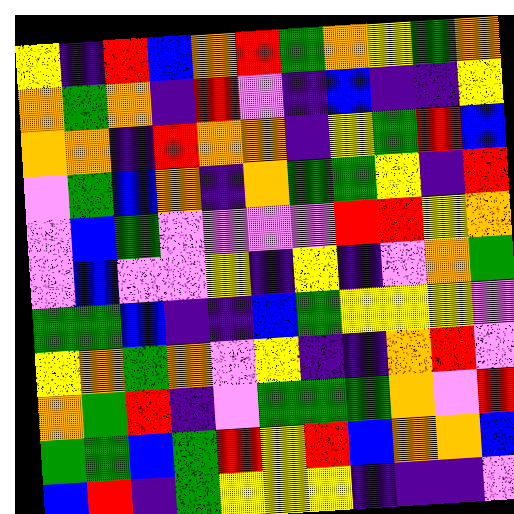[["yellow", "indigo", "red", "blue", "orange", "red", "green", "orange", "yellow", "green", "orange"], ["orange", "green", "orange", "indigo", "red", "violet", "indigo", "blue", "indigo", "indigo", "yellow"], ["orange", "orange", "indigo", "red", "orange", "orange", "indigo", "yellow", "green", "red", "blue"], ["violet", "green", "blue", "orange", "indigo", "orange", "green", "green", "yellow", "indigo", "red"], ["violet", "blue", "green", "violet", "violet", "violet", "violet", "red", "red", "yellow", "orange"], ["violet", "blue", "violet", "violet", "yellow", "indigo", "yellow", "indigo", "violet", "orange", "green"], ["green", "green", "blue", "indigo", "indigo", "blue", "green", "yellow", "yellow", "yellow", "violet"], ["yellow", "orange", "green", "orange", "violet", "yellow", "indigo", "indigo", "orange", "red", "violet"], ["orange", "green", "red", "indigo", "violet", "green", "green", "green", "orange", "violet", "red"], ["green", "green", "blue", "green", "red", "yellow", "red", "blue", "orange", "orange", "blue"], ["blue", "red", "indigo", "green", "yellow", "yellow", "yellow", "indigo", "indigo", "indigo", "violet"]]